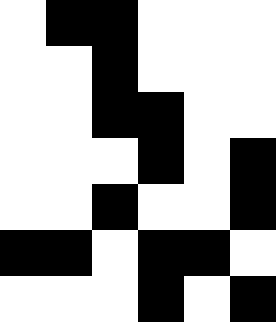[["white", "black", "black", "white", "white", "white"], ["white", "white", "black", "white", "white", "white"], ["white", "white", "black", "black", "white", "white"], ["white", "white", "white", "black", "white", "black"], ["white", "white", "black", "white", "white", "black"], ["black", "black", "white", "black", "black", "white"], ["white", "white", "white", "black", "white", "black"]]